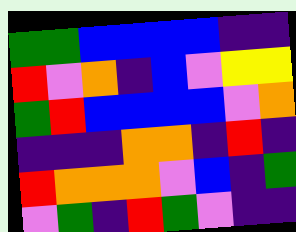[["green", "green", "blue", "blue", "blue", "blue", "indigo", "indigo"], ["red", "violet", "orange", "indigo", "blue", "violet", "yellow", "yellow"], ["green", "red", "blue", "blue", "blue", "blue", "violet", "orange"], ["indigo", "indigo", "indigo", "orange", "orange", "indigo", "red", "indigo"], ["red", "orange", "orange", "orange", "violet", "blue", "indigo", "green"], ["violet", "green", "indigo", "red", "green", "violet", "indigo", "indigo"]]